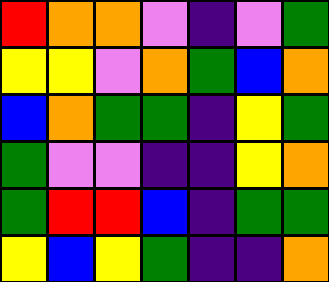[["red", "orange", "orange", "violet", "indigo", "violet", "green"], ["yellow", "yellow", "violet", "orange", "green", "blue", "orange"], ["blue", "orange", "green", "green", "indigo", "yellow", "green"], ["green", "violet", "violet", "indigo", "indigo", "yellow", "orange"], ["green", "red", "red", "blue", "indigo", "green", "green"], ["yellow", "blue", "yellow", "green", "indigo", "indigo", "orange"]]